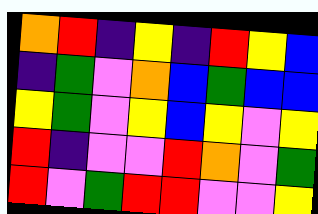[["orange", "red", "indigo", "yellow", "indigo", "red", "yellow", "blue"], ["indigo", "green", "violet", "orange", "blue", "green", "blue", "blue"], ["yellow", "green", "violet", "yellow", "blue", "yellow", "violet", "yellow"], ["red", "indigo", "violet", "violet", "red", "orange", "violet", "green"], ["red", "violet", "green", "red", "red", "violet", "violet", "yellow"]]